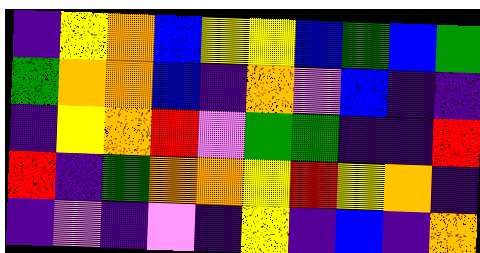[["indigo", "yellow", "orange", "blue", "yellow", "yellow", "blue", "green", "blue", "green"], ["green", "orange", "orange", "blue", "indigo", "orange", "violet", "blue", "indigo", "indigo"], ["indigo", "yellow", "orange", "red", "violet", "green", "green", "indigo", "indigo", "red"], ["red", "indigo", "green", "orange", "orange", "yellow", "red", "yellow", "orange", "indigo"], ["indigo", "violet", "indigo", "violet", "indigo", "yellow", "indigo", "blue", "indigo", "orange"]]